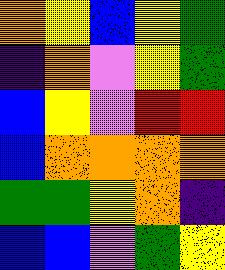[["orange", "yellow", "blue", "yellow", "green"], ["indigo", "orange", "violet", "yellow", "green"], ["blue", "yellow", "violet", "red", "red"], ["blue", "orange", "orange", "orange", "orange"], ["green", "green", "yellow", "orange", "indigo"], ["blue", "blue", "violet", "green", "yellow"]]